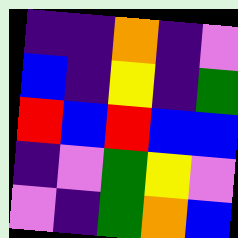[["indigo", "indigo", "orange", "indigo", "violet"], ["blue", "indigo", "yellow", "indigo", "green"], ["red", "blue", "red", "blue", "blue"], ["indigo", "violet", "green", "yellow", "violet"], ["violet", "indigo", "green", "orange", "blue"]]